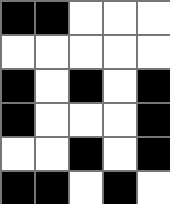[["black", "black", "white", "white", "white"], ["white", "white", "white", "white", "white"], ["black", "white", "black", "white", "black"], ["black", "white", "white", "white", "black"], ["white", "white", "black", "white", "black"], ["black", "black", "white", "black", "white"]]